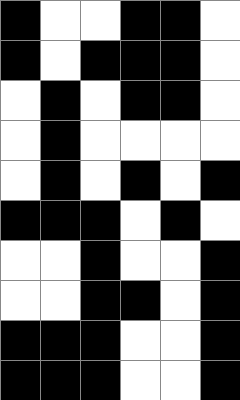[["black", "white", "white", "black", "black", "white"], ["black", "white", "black", "black", "black", "white"], ["white", "black", "white", "black", "black", "white"], ["white", "black", "white", "white", "white", "white"], ["white", "black", "white", "black", "white", "black"], ["black", "black", "black", "white", "black", "white"], ["white", "white", "black", "white", "white", "black"], ["white", "white", "black", "black", "white", "black"], ["black", "black", "black", "white", "white", "black"], ["black", "black", "black", "white", "white", "black"]]